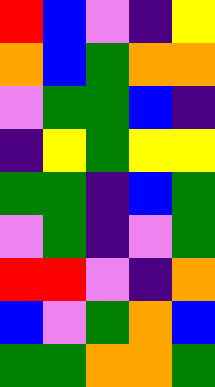[["red", "blue", "violet", "indigo", "yellow"], ["orange", "blue", "green", "orange", "orange"], ["violet", "green", "green", "blue", "indigo"], ["indigo", "yellow", "green", "yellow", "yellow"], ["green", "green", "indigo", "blue", "green"], ["violet", "green", "indigo", "violet", "green"], ["red", "red", "violet", "indigo", "orange"], ["blue", "violet", "green", "orange", "blue"], ["green", "green", "orange", "orange", "green"]]